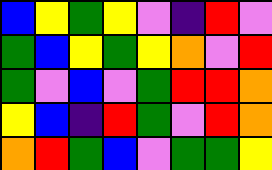[["blue", "yellow", "green", "yellow", "violet", "indigo", "red", "violet"], ["green", "blue", "yellow", "green", "yellow", "orange", "violet", "red"], ["green", "violet", "blue", "violet", "green", "red", "red", "orange"], ["yellow", "blue", "indigo", "red", "green", "violet", "red", "orange"], ["orange", "red", "green", "blue", "violet", "green", "green", "yellow"]]